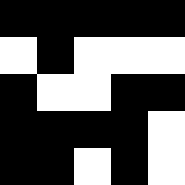[["black", "black", "black", "black", "black"], ["white", "black", "white", "white", "white"], ["black", "white", "white", "black", "black"], ["black", "black", "black", "black", "white"], ["black", "black", "white", "black", "white"]]